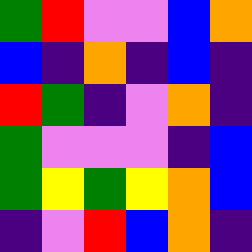[["green", "red", "violet", "violet", "blue", "orange"], ["blue", "indigo", "orange", "indigo", "blue", "indigo"], ["red", "green", "indigo", "violet", "orange", "indigo"], ["green", "violet", "violet", "violet", "indigo", "blue"], ["green", "yellow", "green", "yellow", "orange", "blue"], ["indigo", "violet", "red", "blue", "orange", "indigo"]]